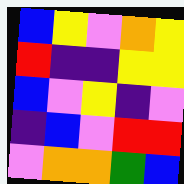[["blue", "yellow", "violet", "orange", "yellow"], ["red", "indigo", "indigo", "yellow", "yellow"], ["blue", "violet", "yellow", "indigo", "violet"], ["indigo", "blue", "violet", "red", "red"], ["violet", "orange", "orange", "green", "blue"]]